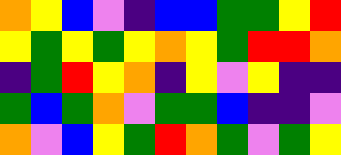[["orange", "yellow", "blue", "violet", "indigo", "blue", "blue", "green", "green", "yellow", "red"], ["yellow", "green", "yellow", "green", "yellow", "orange", "yellow", "green", "red", "red", "orange"], ["indigo", "green", "red", "yellow", "orange", "indigo", "yellow", "violet", "yellow", "indigo", "indigo"], ["green", "blue", "green", "orange", "violet", "green", "green", "blue", "indigo", "indigo", "violet"], ["orange", "violet", "blue", "yellow", "green", "red", "orange", "green", "violet", "green", "yellow"]]